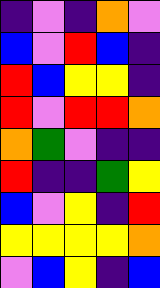[["indigo", "violet", "indigo", "orange", "violet"], ["blue", "violet", "red", "blue", "indigo"], ["red", "blue", "yellow", "yellow", "indigo"], ["red", "violet", "red", "red", "orange"], ["orange", "green", "violet", "indigo", "indigo"], ["red", "indigo", "indigo", "green", "yellow"], ["blue", "violet", "yellow", "indigo", "red"], ["yellow", "yellow", "yellow", "yellow", "orange"], ["violet", "blue", "yellow", "indigo", "blue"]]